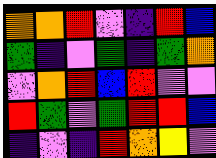[["orange", "orange", "red", "violet", "indigo", "red", "blue"], ["green", "indigo", "violet", "green", "indigo", "green", "orange"], ["violet", "orange", "red", "blue", "red", "violet", "violet"], ["red", "green", "violet", "green", "red", "red", "blue"], ["indigo", "violet", "indigo", "red", "orange", "yellow", "violet"]]